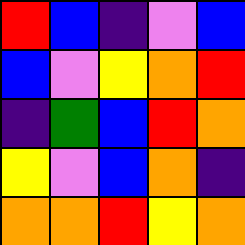[["red", "blue", "indigo", "violet", "blue"], ["blue", "violet", "yellow", "orange", "red"], ["indigo", "green", "blue", "red", "orange"], ["yellow", "violet", "blue", "orange", "indigo"], ["orange", "orange", "red", "yellow", "orange"]]